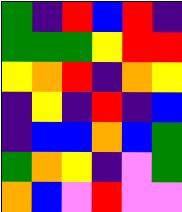[["green", "indigo", "red", "blue", "red", "indigo"], ["green", "green", "green", "yellow", "red", "red"], ["yellow", "orange", "red", "indigo", "orange", "yellow"], ["indigo", "yellow", "indigo", "red", "indigo", "blue"], ["indigo", "blue", "blue", "orange", "blue", "green"], ["green", "orange", "yellow", "indigo", "violet", "green"], ["orange", "blue", "violet", "red", "violet", "violet"]]